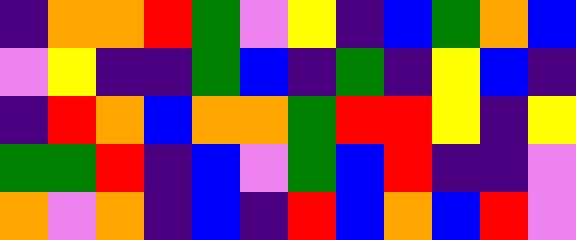[["indigo", "orange", "orange", "red", "green", "violet", "yellow", "indigo", "blue", "green", "orange", "blue"], ["violet", "yellow", "indigo", "indigo", "green", "blue", "indigo", "green", "indigo", "yellow", "blue", "indigo"], ["indigo", "red", "orange", "blue", "orange", "orange", "green", "red", "red", "yellow", "indigo", "yellow"], ["green", "green", "red", "indigo", "blue", "violet", "green", "blue", "red", "indigo", "indigo", "violet"], ["orange", "violet", "orange", "indigo", "blue", "indigo", "red", "blue", "orange", "blue", "red", "violet"]]